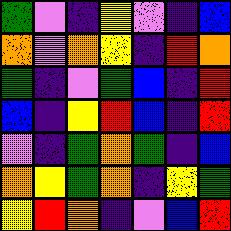[["green", "violet", "indigo", "yellow", "violet", "indigo", "blue"], ["orange", "violet", "orange", "yellow", "indigo", "red", "orange"], ["green", "indigo", "violet", "green", "blue", "indigo", "red"], ["blue", "indigo", "yellow", "red", "blue", "indigo", "red"], ["violet", "indigo", "green", "orange", "green", "indigo", "blue"], ["orange", "yellow", "green", "orange", "indigo", "yellow", "green"], ["yellow", "red", "orange", "indigo", "violet", "blue", "red"]]